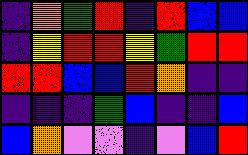[["indigo", "orange", "green", "red", "indigo", "red", "blue", "blue"], ["indigo", "yellow", "red", "red", "yellow", "green", "red", "red"], ["red", "red", "blue", "blue", "red", "orange", "indigo", "indigo"], ["indigo", "indigo", "indigo", "green", "blue", "indigo", "indigo", "blue"], ["blue", "orange", "violet", "violet", "indigo", "violet", "blue", "red"]]